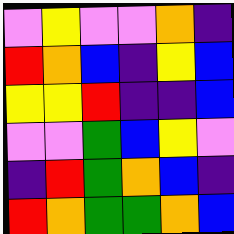[["violet", "yellow", "violet", "violet", "orange", "indigo"], ["red", "orange", "blue", "indigo", "yellow", "blue"], ["yellow", "yellow", "red", "indigo", "indigo", "blue"], ["violet", "violet", "green", "blue", "yellow", "violet"], ["indigo", "red", "green", "orange", "blue", "indigo"], ["red", "orange", "green", "green", "orange", "blue"]]